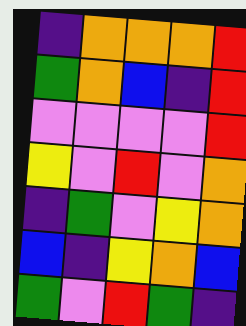[["indigo", "orange", "orange", "orange", "red"], ["green", "orange", "blue", "indigo", "red"], ["violet", "violet", "violet", "violet", "red"], ["yellow", "violet", "red", "violet", "orange"], ["indigo", "green", "violet", "yellow", "orange"], ["blue", "indigo", "yellow", "orange", "blue"], ["green", "violet", "red", "green", "indigo"]]